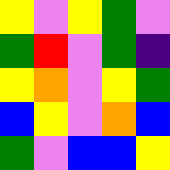[["yellow", "violet", "yellow", "green", "violet"], ["green", "red", "violet", "green", "indigo"], ["yellow", "orange", "violet", "yellow", "green"], ["blue", "yellow", "violet", "orange", "blue"], ["green", "violet", "blue", "blue", "yellow"]]